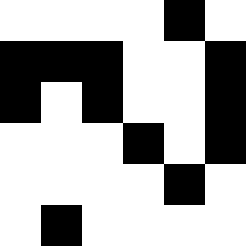[["white", "white", "white", "white", "black", "white"], ["black", "black", "black", "white", "white", "black"], ["black", "white", "black", "white", "white", "black"], ["white", "white", "white", "black", "white", "black"], ["white", "white", "white", "white", "black", "white"], ["white", "black", "white", "white", "white", "white"]]